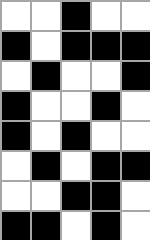[["white", "white", "black", "white", "white"], ["black", "white", "black", "black", "black"], ["white", "black", "white", "white", "black"], ["black", "white", "white", "black", "white"], ["black", "white", "black", "white", "white"], ["white", "black", "white", "black", "black"], ["white", "white", "black", "black", "white"], ["black", "black", "white", "black", "white"]]